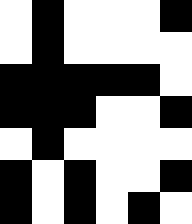[["white", "black", "white", "white", "white", "black"], ["white", "black", "white", "white", "white", "white"], ["black", "black", "black", "black", "black", "white"], ["black", "black", "black", "white", "white", "black"], ["white", "black", "white", "white", "white", "white"], ["black", "white", "black", "white", "white", "black"], ["black", "white", "black", "white", "black", "white"]]